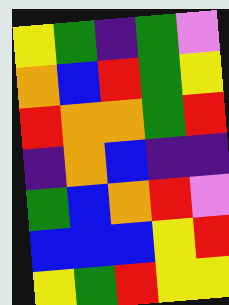[["yellow", "green", "indigo", "green", "violet"], ["orange", "blue", "red", "green", "yellow"], ["red", "orange", "orange", "green", "red"], ["indigo", "orange", "blue", "indigo", "indigo"], ["green", "blue", "orange", "red", "violet"], ["blue", "blue", "blue", "yellow", "red"], ["yellow", "green", "red", "yellow", "yellow"]]